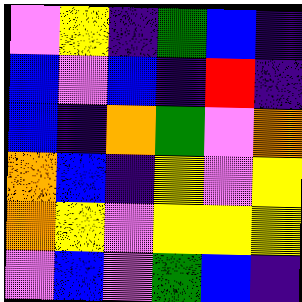[["violet", "yellow", "indigo", "green", "blue", "indigo"], ["blue", "violet", "blue", "indigo", "red", "indigo"], ["blue", "indigo", "orange", "green", "violet", "orange"], ["orange", "blue", "indigo", "yellow", "violet", "yellow"], ["orange", "yellow", "violet", "yellow", "yellow", "yellow"], ["violet", "blue", "violet", "green", "blue", "indigo"]]